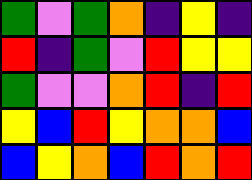[["green", "violet", "green", "orange", "indigo", "yellow", "indigo"], ["red", "indigo", "green", "violet", "red", "yellow", "yellow"], ["green", "violet", "violet", "orange", "red", "indigo", "red"], ["yellow", "blue", "red", "yellow", "orange", "orange", "blue"], ["blue", "yellow", "orange", "blue", "red", "orange", "red"]]